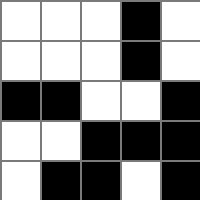[["white", "white", "white", "black", "white"], ["white", "white", "white", "black", "white"], ["black", "black", "white", "white", "black"], ["white", "white", "black", "black", "black"], ["white", "black", "black", "white", "black"]]